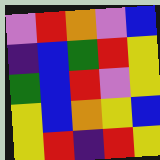[["violet", "red", "orange", "violet", "blue"], ["indigo", "blue", "green", "red", "yellow"], ["green", "blue", "red", "violet", "yellow"], ["yellow", "blue", "orange", "yellow", "blue"], ["yellow", "red", "indigo", "red", "yellow"]]